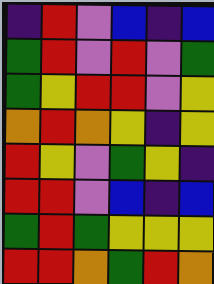[["indigo", "red", "violet", "blue", "indigo", "blue"], ["green", "red", "violet", "red", "violet", "green"], ["green", "yellow", "red", "red", "violet", "yellow"], ["orange", "red", "orange", "yellow", "indigo", "yellow"], ["red", "yellow", "violet", "green", "yellow", "indigo"], ["red", "red", "violet", "blue", "indigo", "blue"], ["green", "red", "green", "yellow", "yellow", "yellow"], ["red", "red", "orange", "green", "red", "orange"]]